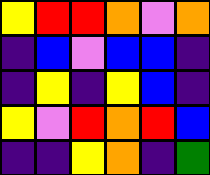[["yellow", "red", "red", "orange", "violet", "orange"], ["indigo", "blue", "violet", "blue", "blue", "indigo"], ["indigo", "yellow", "indigo", "yellow", "blue", "indigo"], ["yellow", "violet", "red", "orange", "red", "blue"], ["indigo", "indigo", "yellow", "orange", "indigo", "green"]]